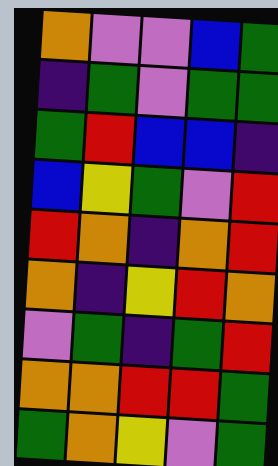[["orange", "violet", "violet", "blue", "green"], ["indigo", "green", "violet", "green", "green"], ["green", "red", "blue", "blue", "indigo"], ["blue", "yellow", "green", "violet", "red"], ["red", "orange", "indigo", "orange", "red"], ["orange", "indigo", "yellow", "red", "orange"], ["violet", "green", "indigo", "green", "red"], ["orange", "orange", "red", "red", "green"], ["green", "orange", "yellow", "violet", "green"]]